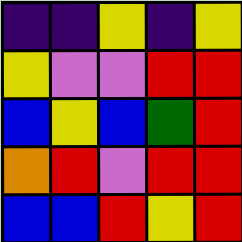[["indigo", "indigo", "yellow", "indigo", "yellow"], ["yellow", "violet", "violet", "red", "red"], ["blue", "yellow", "blue", "green", "red"], ["orange", "red", "violet", "red", "red"], ["blue", "blue", "red", "yellow", "red"]]